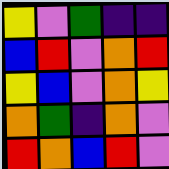[["yellow", "violet", "green", "indigo", "indigo"], ["blue", "red", "violet", "orange", "red"], ["yellow", "blue", "violet", "orange", "yellow"], ["orange", "green", "indigo", "orange", "violet"], ["red", "orange", "blue", "red", "violet"]]